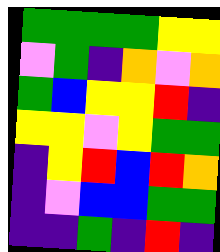[["green", "green", "green", "green", "yellow", "yellow"], ["violet", "green", "indigo", "orange", "violet", "orange"], ["green", "blue", "yellow", "yellow", "red", "indigo"], ["yellow", "yellow", "violet", "yellow", "green", "green"], ["indigo", "yellow", "red", "blue", "red", "orange"], ["indigo", "violet", "blue", "blue", "green", "green"], ["indigo", "indigo", "green", "indigo", "red", "indigo"]]